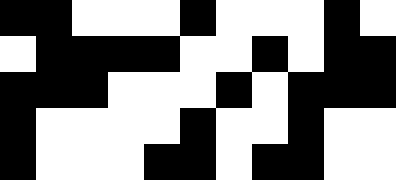[["black", "black", "white", "white", "white", "black", "white", "white", "white", "black", "white"], ["white", "black", "black", "black", "black", "white", "white", "black", "white", "black", "black"], ["black", "black", "black", "white", "white", "white", "black", "white", "black", "black", "black"], ["black", "white", "white", "white", "white", "black", "white", "white", "black", "white", "white"], ["black", "white", "white", "white", "black", "black", "white", "black", "black", "white", "white"]]